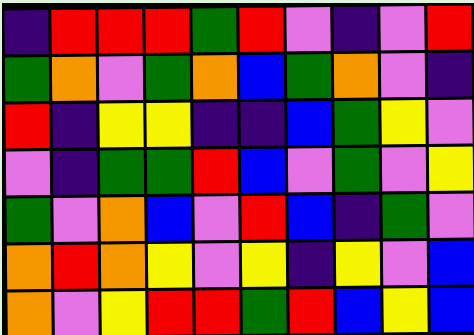[["indigo", "red", "red", "red", "green", "red", "violet", "indigo", "violet", "red"], ["green", "orange", "violet", "green", "orange", "blue", "green", "orange", "violet", "indigo"], ["red", "indigo", "yellow", "yellow", "indigo", "indigo", "blue", "green", "yellow", "violet"], ["violet", "indigo", "green", "green", "red", "blue", "violet", "green", "violet", "yellow"], ["green", "violet", "orange", "blue", "violet", "red", "blue", "indigo", "green", "violet"], ["orange", "red", "orange", "yellow", "violet", "yellow", "indigo", "yellow", "violet", "blue"], ["orange", "violet", "yellow", "red", "red", "green", "red", "blue", "yellow", "blue"]]